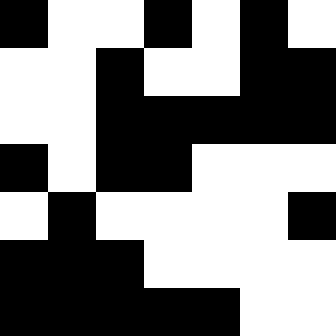[["black", "white", "white", "black", "white", "black", "white"], ["white", "white", "black", "white", "white", "black", "black"], ["white", "white", "black", "black", "black", "black", "black"], ["black", "white", "black", "black", "white", "white", "white"], ["white", "black", "white", "white", "white", "white", "black"], ["black", "black", "black", "white", "white", "white", "white"], ["black", "black", "black", "black", "black", "white", "white"]]